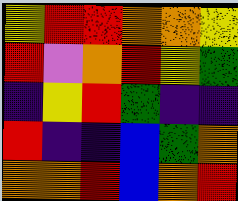[["yellow", "red", "red", "orange", "orange", "yellow"], ["red", "violet", "orange", "red", "yellow", "green"], ["indigo", "yellow", "red", "green", "indigo", "indigo"], ["red", "indigo", "indigo", "blue", "green", "orange"], ["orange", "orange", "red", "blue", "orange", "red"]]